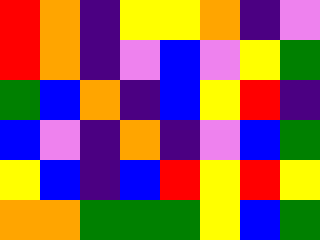[["red", "orange", "indigo", "yellow", "yellow", "orange", "indigo", "violet"], ["red", "orange", "indigo", "violet", "blue", "violet", "yellow", "green"], ["green", "blue", "orange", "indigo", "blue", "yellow", "red", "indigo"], ["blue", "violet", "indigo", "orange", "indigo", "violet", "blue", "green"], ["yellow", "blue", "indigo", "blue", "red", "yellow", "red", "yellow"], ["orange", "orange", "green", "green", "green", "yellow", "blue", "green"]]